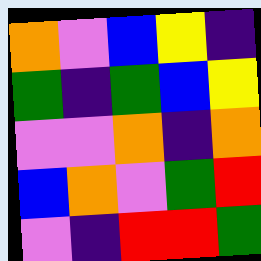[["orange", "violet", "blue", "yellow", "indigo"], ["green", "indigo", "green", "blue", "yellow"], ["violet", "violet", "orange", "indigo", "orange"], ["blue", "orange", "violet", "green", "red"], ["violet", "indigo", "red", "red", "green"]]